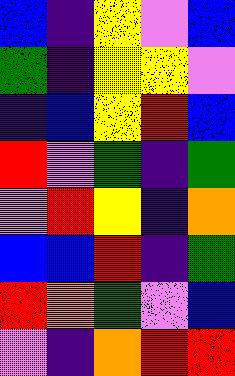[["blue", "indigo", "yellow", "violet", "blue"], ["green", "indigo", "yellow", "yellow", "violet"], ["indigo", "blue", "yellow", "red", "blue"], ["red", "violet", "green", "indigo", "green"], ["violet", "red", "yellow", "indigo", "orange"], ["blue", "blue", "red", "indigo", "green"], ["red", "orange", "green", "violet", "blue"], ["violet", "indigo", "orange", "red", "red"]]